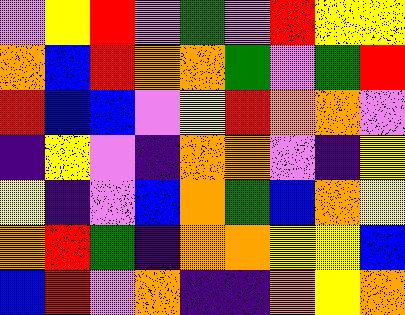[["violet", "yellow", "red", "violet", "green", "violet", "red", "yellow", "yellow"], ["orange", "blue", "red", "orange", "orange", "green", "violet", "green", "red"], ["red", "blue", "blue", "violet", "yellow", "red", "orange", "orange", "violet"], ["indigo", "yellow", "violet", "indigo", "orange", "orange", "violet", "indigo", "yellow"], ["yellow", "indigo", "violet", "blue", "orange", "green", "blue", "orange", "yellow"], ["orange", "red", "green", "indigo", "orange", "orange", "yellow", "yellow", "blue"], ["blue", "red", "violet", "orange", "indigo", "indigo", "orange", "yellow", "orange"]]